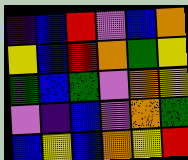[["indigo", "blue", "red", "violet", "blue", "orange"], ["yellow", "blue", "red", "orange", "green", "yellow"], ["green", "blue", "green", "violet", "orange", "yellow"], ["violet", "indigo", "blue", "violet", "orange", "green"], ["blue", "yellow", "blue", "orange", "yellow", "red"]]